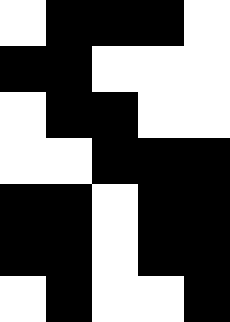[["white", "black", "black", "black", "white"], ["black", "black", "white", "white", "white"], ["white", "black", "black", "white", "white"], ["white", "white", "black", "black", "black"], ["black", "black", "white", "black", "black"], ["black", "black", "white", "black", "black"], ["white", "black", "white", "white", "black"]]